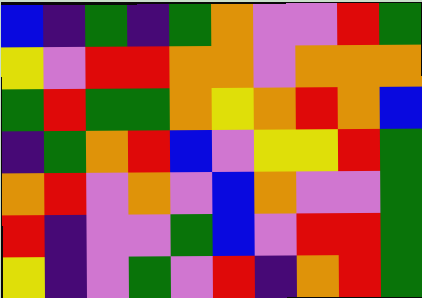[["blue", "indigo", "green", "indigo", "green", "orange", "violet", "violet", "red", "green"], ["yellow", "violet", "red", "red", "orange", "orange", "violet", "orange", "orange", "orange"], ["green", "red", "green", "green", "orange", "yellow", "orange", "red", "orange", "blue"], ["indigo", "green", "orange", "red", "blue", "violet", "yellow", "yellow", "red", "green"], ["orange", "red", "violet", "orange", "violet", "blue", "orange", "violet", "violet", "green"], ["red", "indigo", "violet", "violet", "green", "blue", "violet", "red", "red", "green"], ["yellow", "indigo", "violet", "green", "violet", "red", "indigo", "orange", "red", "green"]]